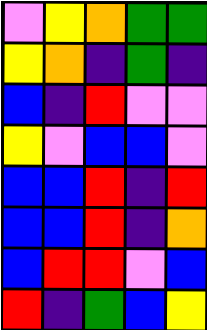[["violet", "yellow", "orange", "green", "green"], ["yellow", "orange", "indigo", "green", "indigo"], ["blue", "indigo", "red", "violet", "violet"], ["yellow", "violet", "blue", "blue", "violet"], ["blue", "blue", "red", "indigo", "red"], ["blue", "blue", "red", "indigo", "orange"], ["blue", "red", "red", "violet", "blue"], ["red", "indigo", "green", "blue", "yellow"]]